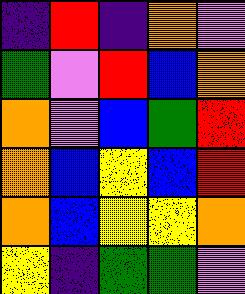[["indigo", "red", "indigo", "orange", "violet"], ["green", "violet", "red", "blue", "orange"], ["orange", "violet", "blue", "green", "red"], ["orange", "blue", "yellow", "blue", "red"], ["orange", "blue", "yellow", "yellow", "orange"], ["yellow", "indigo", "green", "green", "violet"]]